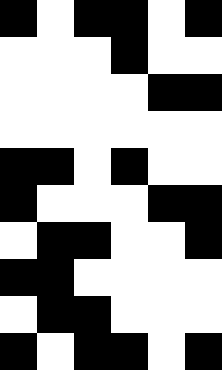[["black", "white", "black", "black", "white", "black"], ["white", "white", "white", "black", "white", "white"], ["white", "white", "white", "white", "black", "black"], ["white", "white", "white", "white", "white", "white"], ["black", "black", "white", "black", "white", "white"], ["black", "white", "white", "white", "black", "black"], ["white", "black", "black", "white", "white", "black"], ["black", "black", "white", "white", "white", "white"], ["white", "black", "black", "white", "white", "white"], ["black", "white", "black", "black", "white", "black"]]